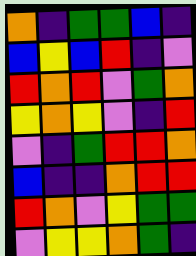[["orange", "indigo", "green", "green", "blue", "indigo"], ["blue", "yellow", "blue", "red", "indigo", "violet"], ["red", "orange", "red", "violet", "green", "orange"], ["yellow", "orange", "yellow", "violet", "indigo", "red"], ["violet", "indigo", "green", "red", "red", "orange"], ["blue", "indigo", "indigo", "orange", "red", "red"], ["red", "orange", "violet", "yellow", "green", "green"], ["violet", "yellow", "yellow", "orange", "green", "indigo"]]